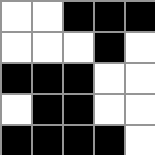[["white", "white", "black", "black", "black"], ["white", "white", "white", "black", "white"], ["black", "black", "black", "white", "white"], ["white", "black", "black", "white", "white"], ["black", "black", "black", "black", "white"]]